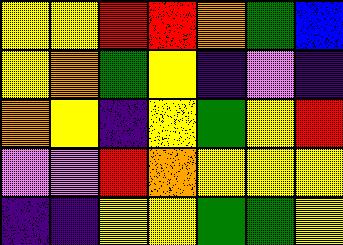[["yellow", "yellow", "red", "red", "orange", "green", "blue"], ["yellow", "orange", "green", "yellow", "indigo", "violet", "indigo"], ["orange", "yellow", "indigo", "yellow", "green", "yellow", "red"], ["violet", "violet", "red", "orange", "yellow", "yellow", "yellow"], ["indigo", "indigo", "yellow", "yellow", "green", "green", "yellow"]]